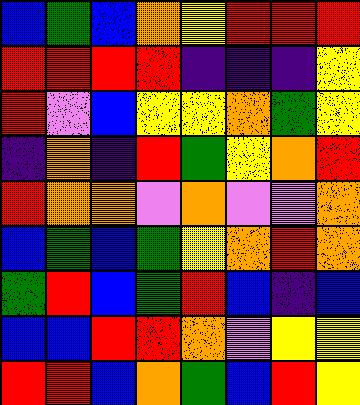[["blue", "green", "blue", "orange", "yellow", "red", "red", "red"], ["red", "red", "red", "red", "indigo", "indigo", "indigo", "yellow"], ["red", "violet", "blue", "yellow", "yellow", "orange", "green", "yellow"], ["indigo", "orange", "indigo", "red", "green", "yellow", "orange", "red"], ["red", "orange", "orange", "violet", "orange", "violet", "violet", "orange"], ["blue", "green", "blue", "green", "yellow", "orange", "red", "orange"], ["green", "red", "blue", "green", "red", "blue", "indigo", "blue"], ["blue", "blue", "red", "red", "orange", "violet", "yellow", "yellow"], ["red", "red", "blue", "orange", "green", "blue", "red", "yellow"]]